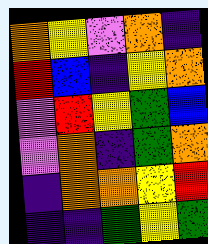[["orange", "yellow", "violet", "orange", "indigo"], ["red", "blue", "indigo", "yellow", "orange"], ["violet", "red", "yellow", "green", "blue"], ["violet", "orange", "indigo", "green", "orange"], ["indigo", "orange", "orange", "yellow", "red"], ["indigo", "indigo", "green", "yellow", "green"]]